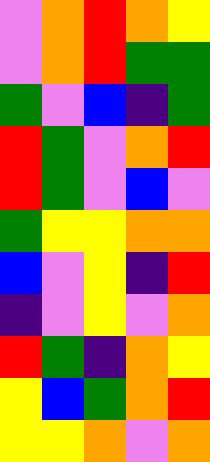[["violet", "orange", "red", "orange", "yellow"], ["violet", "orange", "red", "green", "green"], ["green", "violet", "blue", "indigo", "green"], ["red", "green", "violet", "orange", "red"], ["red", "green", "violet", "blue", "violet"], ["green", "yellow", "yellow", "orange", "orange"], ["blue", "violet", "yellow", "indigo", "red"], ["indigo", "violet", "yellow", "violet", "orange"], ["red", "green", "indigo", "orange", "yellow"], ["yellow", "blue", "green", "orange", "red"], ["yellow", "yellow", "orange", "violet", "orange"]]